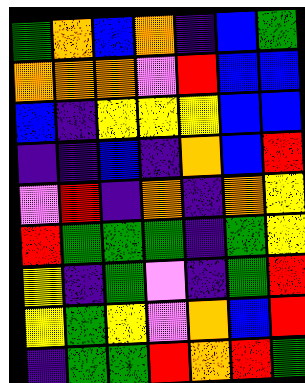[["green", "orange", "blue", "orange", "indigo", "blue", "green"], ["orange", "orange", "orange", "violet", "red", "blue", "blue"], ["blue", "indigo", "yellow", "yellow", "yellow", "blue", "blue"], ["indigo", "indigo", "blue", "indigo", "orange", "blue", "red"], ["violet", "red", "indigo", "orange", "indigo", "orange", "yellow"], ["red", "green", "green", "green", "indigo", "green", "yellow"], ["yellow", "indigo", "green", "violet", "indigo", "green", "red"], ["yellow", "green", "yellow", "violet", "orange", "blue", "red"], ["indigo", "green", "green", "red", "orange", "red", "green"]]